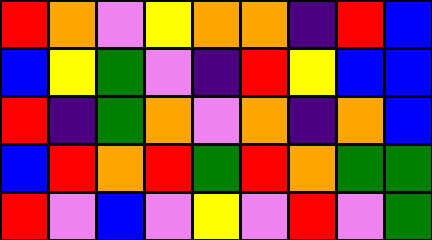[["red", "orange", "violet", "yellow", "orange", "orange", "indigo", "red", "blue"], ["blue", "yellow", "green", "violet", "indigo", "red", "yellow", "blue", "blue"], ["red", "indigo", "green", "orange", "violet", "orange", "indigo", "orange", "blue"], ["blue", "red", "orange", "red", "green", "red", "orange", "green", "green"], ["red", "violet", "blue", "violet", "yellow", "violet", "red", "violet", "green"]]